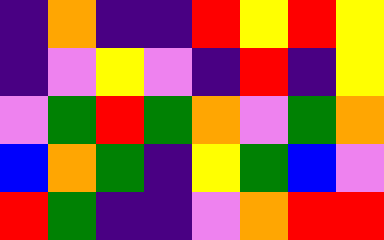[["indigo", "orange", "indigo", "indigo", "red", "yellow", "red", "yellow"], ["indigo", "violet", "yellow", "violet", "indigo", "red", "indigo", "yellow"], ["violet", "green", "red", "green", "orange", "violet", "green", "orange"], ["blue", "orange", "green", "indigo", "yellow", "green", "blue", "violet"], ["red", "green", "indigo", "indigo", "violet", "orange", "red", "red"]]